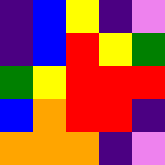[["indigo", "blue", "yellow", "indigo", "violet"], ["indigo", "blue", "red", "yellow", "green"], ["green", "yellow", "red", "red", "red"], ["blue", "orange", "red", "red", "indigo"], ["orange", "orange", "orange", "indigo", "violet"]]